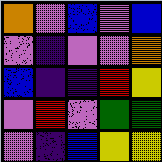[["orange", "violet", "blue", "violet", "blue"], ["violet", "indigo", "violet", "violet", "orange"], ["blue", "indigo", "indigo", "red", "yellow"], ["violet", "red", "violet", "green", "green"], ["violet", "indigo", "blue", "yellow", "yellow"]]